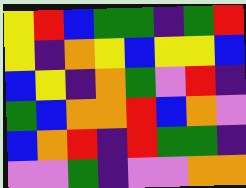[["yellow", "red", "blue", "green", "green", "indigo", "green", "red"], ["yellow", "indigo", "orange", "yellow", "blue", "yellow", "yellow", "blue"], ["blue", "yellow", "indigo", "orange", "green", "violet", "red", "indigo"], ["green", "blue", "orange", "orange", "red", "blue", "orange", "violet"], ["blue", "orange", "red", "indigo", "red", "green", "green", "indigo"], ["violet", "violet", "green", "indigo", "violet", "violet", "orange", "orange"]]